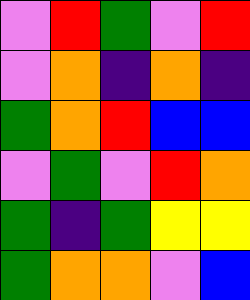[["violet", "red", "green", "violet", "red"], ["violet", "orange", "indigo", "orange", "indigo"], ["green", "orange", "red", "blue", "blue"], ["violet", "green", "violet", "red", "orange"], ["green", "indigo", "green", "yellow", "yellow"], ["green", "orange", "orange", "violet", "blue"]]